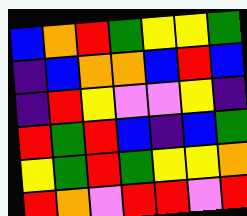[["blue", "orange", "red", "green", "yellow", "yellow", "green"], ["indigo", "blue", "orange", "orange", "blue", "red", "blue"], ["indigo", "red", "yellow", "violet", "violet", "yellow", "indigo"], ["red", "green", "red", "blue", "indigo", "blue", "green"], ["yellow", "green", "red", "green", "yellow", "yellow", "orange"], ["red", "orange", "violet", "red", "red", "violet", "red"]]